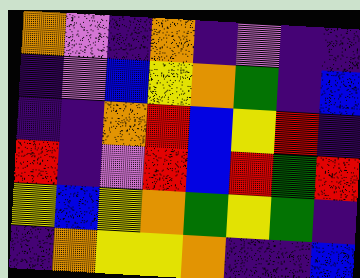[["orange", "violet", "indigo", "orange", "indigo", "violet", "indigo", "indigo"], ["indigo", "violet", "blue", "yellow", "orange", "green", "indigo", "blue"], ["indigo", "indigo", "orange", "red", "blue", "yellow", "red", "indigo"], ["red", "indigo", "violet", "red", "blue", "red", "green", "red"], ["yellow", "blue", "yellow", "orange", "green", "yellow", "green", "indigo"], ["indigo", "orange", "yellow", "yellow", "orange", "indigo", "indigo", "blue"]]